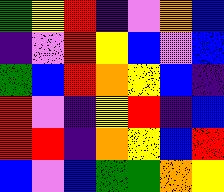[["green", "yellow", "red", "indigo", "violet", "orange", "blue"], ["indigo", "violet", "red", "yellow", "blue", "violet", "blue"], ["green", "blue", "red", "orange", "yellow", "blue", "indigo"], ["red", "violet", "indigo", "yellow", "red", "indigo", "blue"], ["red", "red", "indigo", "orange", "yellow", "blue", "red"], ["blue", "violet", "blue", "green", "green", "orange", "yellow"]]